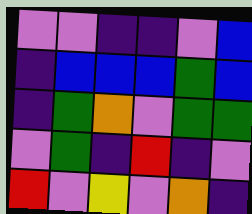[["violet", "violet", "indigo", "indigo", "violet", "blue"], ["indigo", "blue", "blue", "blue", "green", "blue"], ["indigo", "green", "orange", "violet", "green", "green"], ["violet", "green", "indigo", "red", "indigo", "violet"], ["red", "violet", "yellow", "violet", "orange", "indigo"]]